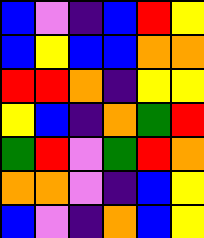[["blue", "violet", "indigo", "blue", "red", "yellow"], ["blue", "yellow", "blue", "blue", "orange", "orange"], ["red", "red", "orange", "indigo", "yellow", "yellow"], ["yellow", "blue", "indigo", "orange", "green", "red"], ["green", "red", "violet", "green", "red", "orange"], ["orange", "orange", "violet", "indigo", "blue", "yellow"], ["blue", "violet", "indigo", "orange", "blue", "yellow"]]